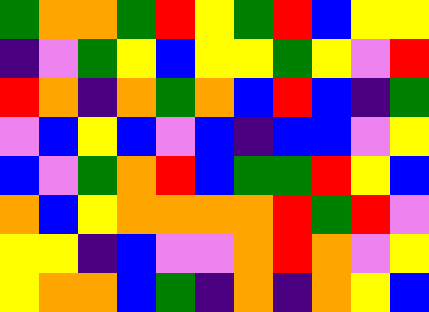[["green", "orange", "orange", "green", "red", "yellow", "green", "red", "blue", "yellow", "yellow"], ["indigo", "violet", "green", "yellow", "blue", "yellow", "yellow", "green", "yellow", "violet", "red"], ["red", "orange", "indigo", "orange", "green", "orange", "blue", "red", "blue", "indigo", "green"], ["violet", "blue", "yellow", "blue", "violet", "blue", "indigo", "blue", "blue", "violet", "yellow"], ["blue", "violet", "green", "orange", "red", "blue", "green", "green", "red", "yellow", "blue"], ["orange", "blue", "yellow", "orange", "orange", "orange", "orange", "red", "green", "red", "violet"], ["yellow", "yellow", "indigo", "blue", "violet", "violet", "orange", "red", "orange", "violet", "yellow"], ["yellow", "orange", "orange", "blue", "green", "indigo", "orange", "indigo", "orange", "yellow", "blue"]]